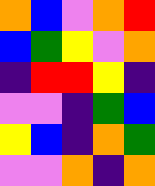[["orange", "blue", "violet", "orange", "red"], ["blue", "green", "yellow", "violet", "orange"], ["indigo", "red", "red", "yellow", "indigo"], ["violet", "violet", "indigo", "green", "blue"], ["yellow", "blue", "indigo", "orange", "green"], ["violet", "violet", "orange", "indigo", "orange"]]